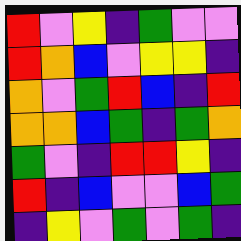[["red", "violet", "yellow", "indigo", "green", "violet", "violet"], ["red", "orange", "blue", "violet", "yellow", "yellow", "indigo"], ["orange", "violet", "green", "red", "blue", "indigo", "red"], ["orange", "orange", "blue", "green", "indigo", "green", "orange"], ["green", "violet", "indigo", "red", "red", "yellow", "indigo"], ["red", "indigo", "blue", "violet", "violet", "blue", "green"], ["indigo", "yellow", "violet", "green", "violet", "green", "indigo"]]